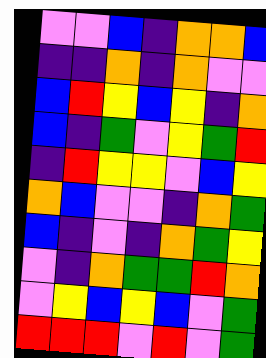[["violet", "violet", "blue", "indigo", "orange", "orange", "blue"], ["indigo", "indigo", "orange", "indigo", "orange", "violet", "violet"], ["blue", "red", "yellow", "blue", "yellow", "indigo", "orange"], ["blue", "indigo", "green", "violet", "yellow", "green", "red"], ["indigo", "red", "yellow", "yellow", "violet", "blue", "yellow"], ["orange", "blue", "violet", "violet", "indigo", "orange", "green"], ["blue", "indigo", "violet", "indigo", "orange", "green", "yellow"], ["violet", "indigo", "orange", "green", "green", "red", "orange"], ["violet", "yellow", "blue", "yellow", "blue", "violet", "green"], ["red", "red", "red", "violet", "red", "violet", "green"]]